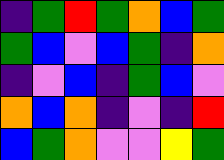[["indigo", "green", "red", "green", "orange", "blue", "green"], ["green", "blue", "violet", "blue", "green", "indigo", "orange"], ["indigo", "violet", "blue", "indigo", "green", "blue", "violet"], ["orange", "blue", "orange", "indigo", "violet", "indigo", "red"], ["blue", "green", "orange", "violet", "violet", "yellow", "green"]]